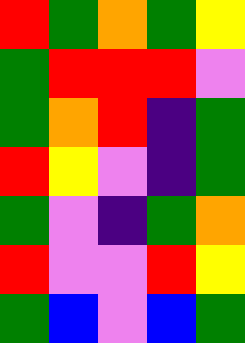[["red", "green", "orange", "green", "yellow"], ["green", "red", "red", "red", "violet"], ["green", "orange", "red", "indigo", "green"], ["red", "yellow", "violet", "indigo", "green"], ["green", "violet", "indigo", "green", "orange"], ["red", "violet", "violet", "red", "yellow"], ["green", "blue", "violet", "blue", "green"]]